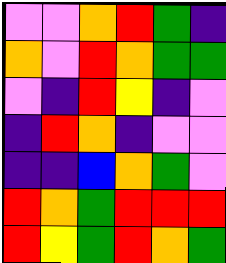[["violet", "violet", "orange", "red", "green", "indigo"], ["orange", "violet", "red", "orange", "green", "green"], ["violet", "indigo", "red", "yellow", "indigo", "violet"], ["indigo", "red", "orange", "indigo", "violet", "violet"], ["indigo", "indigo", "blue", "orange", "green", "violet"], ["red", "orange", "green", "red", "red", "red"], ["red", "yellow", "green", "red", "orange", "green"]]